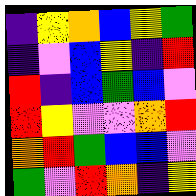[["indigo", "yellow", "orange", "blue", "yellow", "green"], ["indigo", "violet", "blue", "yellow", "indigo", "red"], ["red", "indigo", "blue", "green", "blue", "violet"], ["red", "yellow", "violet", "violet", "orange", "red"], ["orange", "red", "green", "blue", "blue", "violet"], ["green", "violet", "red", "orange", "indigo", "yellow"]]